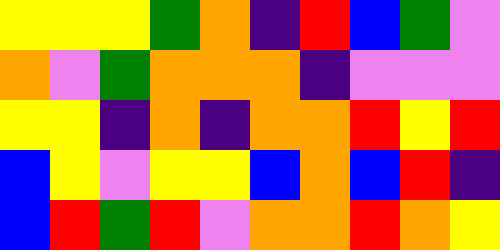[["yellow", "yellow", "yellow", "green", "orange", "indigo", "red", "blue", "green", "violet"], ["orange", "violet", "green", "orange", "orange", "orange", "indigo", "violet", "violet", "violet"], ["yellow", "yellow", "indigo", "orange", "indigo", "orange", "orange", "red", "yellow", "red"], ["blue", "yellow", "violet", "yellow", "yellow", "blue", "orange", "blue", "red", "indigo"], ["blue", "red", "green", "red", "violet", "orange", "orange", "red", "orange", "yellow"]]